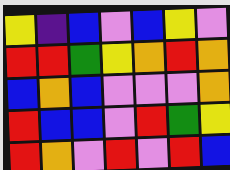[["yellow", "indigo", "blue", "violet", "blue", "yellow", "violet"], ["red", "red", "green", "yellow", "orange", "red", "orange"], ["blue", "orange", "blue", "violet", "violet", "violet", "orange"], ["red", "blue", "blue", "violet", "red", "green", "yellow"], ["red", "orange", "violet", "red", "violet", "red", "blue"]]